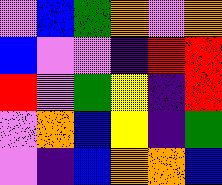[["violet", "blue", "green", "orange", "violet", "orange"], ["blue", "violet", "violet", "indigo", "red", "red"], ["red", "violet", "green", "yellow", "indigo", "red"], ["violet", "orange", "blue", "yellow", "indigo", "green"], ["violet", "indigo", "blue", "orange", "orange", "blue"]]